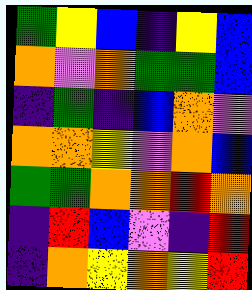[["green", "yellow", "blue", "indigo", "yellow", "blue"], ["orange", "violet", "orange", "green", "green", "blue"], ["indigo", "green", "indigo", "blue", "orange", "violet"], ["orange", "orange", "yellow", "violet", "orange", "blue"], ["green", "green", "orange", "orange", "red", "orange"], ["indigo", "red", "blue", "violet", "indigo", "red"], ["indigo", "orange", "yellow", "orange", "yellow", "red"]]